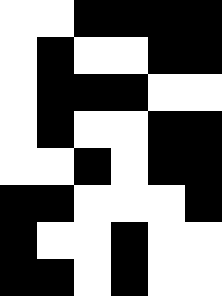[["white", "white", "black", "black", "black", "black"], ["white", "black", "white", "white", "black", "black"], ["white", "black", "black", "black", "white", "white"], ["white", "black", "white", "white", "black", "black"], ["white", "white", "black", "white", "black", "black"], ["black", "black", "white", "white", "white", "black"], ["black", "white", "white", "black", "white", "white"], ["black", "black", "white", "black", "white", "white"]]